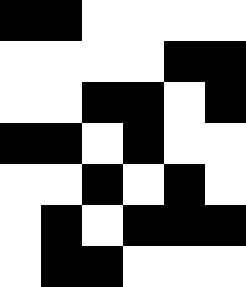[["black", "black", "white", "white", "white", "white"], ["white", "white", "white", "white", "black", "black"], ["white", "white", "black", "black", "white", "black"], ["black", "black", "white", "black", "white", "white"], ["white", "white", "black", "white", "black", "white"], ["white", "black", "white", "black", "black", "black"], ["white", "black", "black", "white", "white", "white"]]